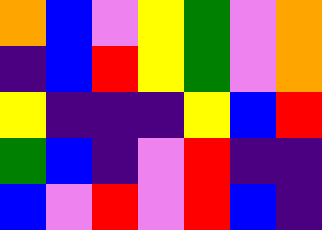[["orange", "blue", "violet", "yellow", "green", "violet", "orange"], ["indigo", "blue", "red", "yellow", "green", "violet", "orange"], ["yellow", "indigo", "indigo", "indigo", "yellow", "blue", "red"], ["green", "blue", "indigo", "violet", "red", "indigo", "indigo"], ["blue", "violet", "red", "violet", "red", "blue", "indigo"]]